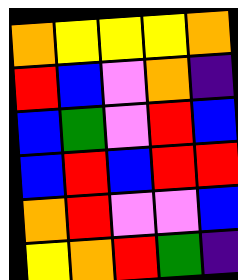[["orange", "yellow", "yellow", "yellow", "orange"], ["red", "blue", "violet", "orange", "indigo"], ["blue", "green", "violet", "red", "blue"], ["blue", "red", "blue", "red", "red"], ["orange", "red", "violet", "violet", "blue"], ["yellow", "orange", "red", "green", "indigo"]]